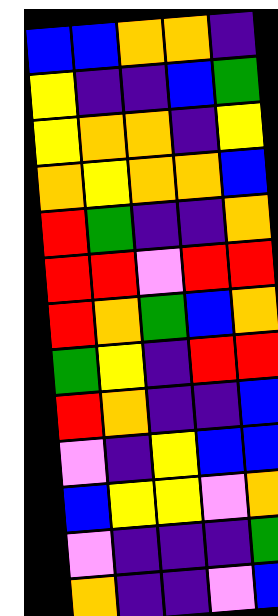[["blue", "blue", "orange", "orange", "indigo"], ["yellow", "indigo", "indigo", "blue", "green"], ["yellow", "orange", "orange", "indigo", "yellow"], ["orange", "yellow", "orange", "orange", "blue"], ["red", "green", "indigo", "indigo", "orange"], ["red", "red", "violet", "red", "red"], ["red", "orange", "green", "blue", "orange"], ["green", "yellow", "indigo", "red", "red"], ["red", "orange", "indigo", "indigo", "blue"], ["violet", "indigo", "yellow", "blue", "blue"], ["blue", "yellow", "yellow", "violet", "orange"], ["violet", "indigo", "indigo", "indigo", "green"], ["orange", "indigo", "indigo", "violet", "blue"]]